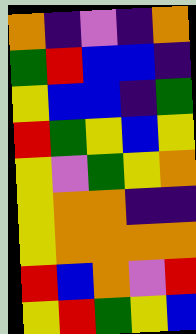[["orange", "indigo", "violet", "indigo", "orange"], ["green", "red", "blue", "blue", "indigo"], ["yellow", "blue", "blue", "indigo", "green"], ["red", "green", "yellow", "blue", "yellow"], ["yellow", "violet", "green", "yellow", "orange"], ["yellow", "orange", "orange", "indigo", "indigo"], ["yellow", "orange", "orange", "orange", "orange"], ["red", "blue", "orange", "violet", "red"], ["yellow", "red", "green", "yellow", "blue"]]